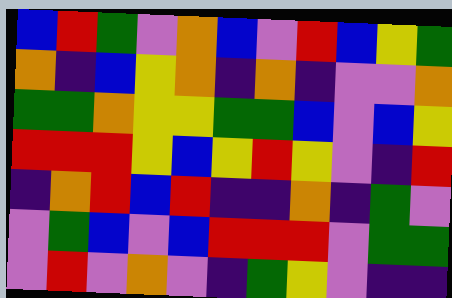[["blue", "red", "green", "violet", "orange", "blue", "violet", "red", "blue", "yellow", "green"], ["orange", "indigo", "blue", "yellow", "orange", "indigo", "orange", "indigo", "violet", "violet", "orange"], ["green", "green", "orange", "yellow", "yellow", "green", "green", "blue", "violet", "blue", "yellow"], ["red", "red", "red", "yellow", "blue", "yellow", "red", "yellow", "violet", "indigo", "red"], ["indigo", "orange", "red", "blue", "red", "indigo", "indigo", "orange", "indigo", "green", "violet"], ["violet", "green", "blue", "violet", "blue", "red", "red", "red", "violet", "green", "green"], ["violet", "red", "violet", "orange", "violet", "indigo", "green", "yellow", "violet", "indigo", "indigo"]]